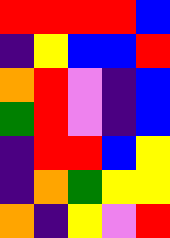[["red", "red", "red", "red", "blue"], ["indigo", "yellow", "blue", "blue", "red"], ["orange", "red", "violet", "indigo", "blue"], ["green", "red", "violet", "indigo", "blue"], ["indigo", "red", "red", "blue", "yellow"], ["indigo", "orange", "green", "yellow", "yellow"], ["orange", "indigo", "yellow", "violet", "red"]]